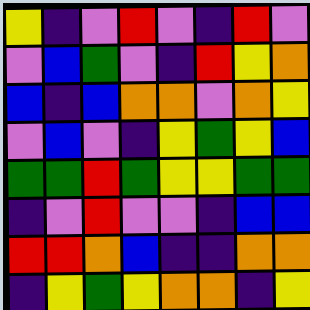[["yellow", "indigo", "violet", "red", "violet", "indigo", "red", "violet"], ["violet", "blue", "green", "violet", "indigo", "red", "yellow", "orange"], ["blue", "indigo", "blue", "orange", "orange", "violet", "orange", "yellow"], ["violet", "blue", "violet", "indigo", "yellow", "green", "yellow", "blue"], ["green", "green", "red", "green", "yellow", "yellow", "green", "green"], ["indigo", "violet", "red", "violet", "violet", "indigo", "blue", "blue"], ["red", "red", "orange", "blue", "indigo", "indigo", "orange", "orange"], ["indigo", "yellow", "green", "yellow", "orange", "orange", "indigo", "yellow"]]